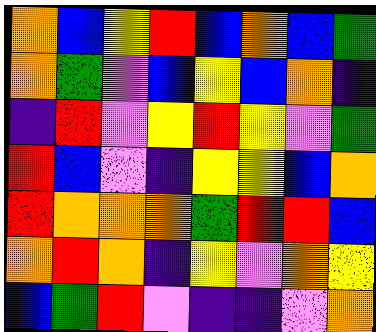[["orange", "blue", "yellow", "red", "blue", "orange", "blue", "green"], ["orange", "green", "violet", "blue", "yellow", "blue", "orange", "indigo"], ["indigo", "red", "violet", "yellow", "red", "yellow", "violet", "green"], ["red", "blue", "violet", "indigo", "yellow", "yellow", "blue", "orange"], ["red", "orange", "orange", "orange", "green", "red", "red", "blue"], ["orange", "red", "orange", "indigo", "yellow", "violet", "orange", "yellow"], ["blue", "green", "red", "violet", "indigo", "indigo", "violet", "orange"]]